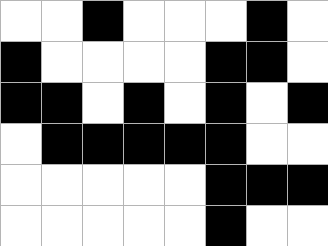[["white", "white", "black", "white", "white", "white", "black", "white"], ["black", "white", "white", "white", "white", "black", "black", "white"], ["black", "black", "white", "black", "white", "black", "white", "black"], ["white", "black", "black", "black", "black", "black", "white", "white"], ["white", "white", "white", "white", "white", "black", "black", "black"], ["white", "white", "white", "white", "white", "black", "white", "white"]]